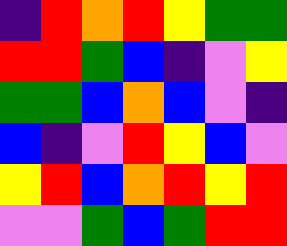[["indigo", "red", "orange", "red", "yellow", "green", "green"], ["red", "red", "green", "blue", "indigo", "violet", "yellow"], ["green", "green", "blue", "orange", "blue", "violet", "indigo"], ["blue", "indigo", "violet", "red", "yellow", "blue", "violet"], ["yellow", "red", "blue", "orange", "red", "yellow", "red"], ["violet", "violet", "green", "blue", "green", "red", "red"]]